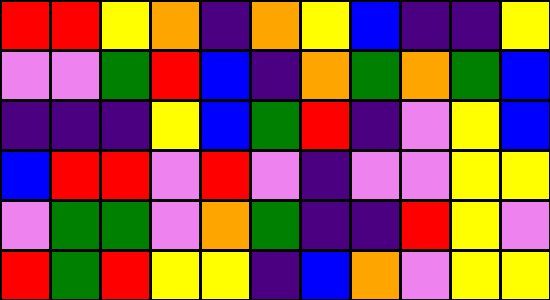[["red", "red", "yellow", "orange", "indigo", "orange", "yellow", "blue", "indigo", "indigo", "yellow"], ["violet", "violet", "green", "red", "blue", "indigo", "orange", "green", "orange", "green", "blue"], ["indigo", "indigo", "indigo", "yellow", "blue", "green", "red", "indigo", "violet", "yellow", "blue"], ["blue", "red", "red", "violet", "red", "violet", "indigo", "violet", "violet", "yellow", "yellow"], ["violet", "green", "green", "violet", "orange", "green", "indigo", "indigo", "red", "yellow", "violet"], ["red", "green", "red", "yellow", "yellow", "indigo", "blue", "orange", "violet", "yellow", "yellow"]]